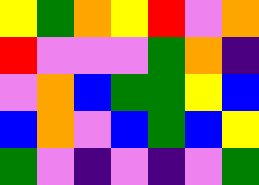[["yellow", "green", "orange", "yellow", "red", "violet", "orange"], ["red", "violet", "violet", "violet", "green", "orange", "indigo"], ["violet", "orange", "blue", "green", "green", "yellow", "blue"], ["blue", "orange", "violet", "blue", "green", "blue", "yellow"], ["green", "violet", "indigo", "violet", "indigo", "violet", "green"]]